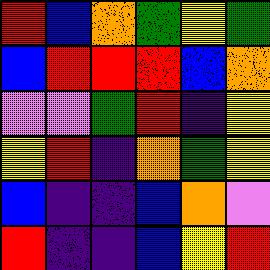[["red", "blue", "orange", "green", "yellow", "green"], ["blue", "red", "red", "red", "blue", "orange"], ["violet", "violet", "green", "red", "indigo", "yellow"], ["yellow", "red", "indigo", "orange", "green", "yellow"], ["blue", "indigo", "indigo", "blue", "orange", "violet"], ["red", "indigo", "indigo", "blue", "yellow", "red"]]